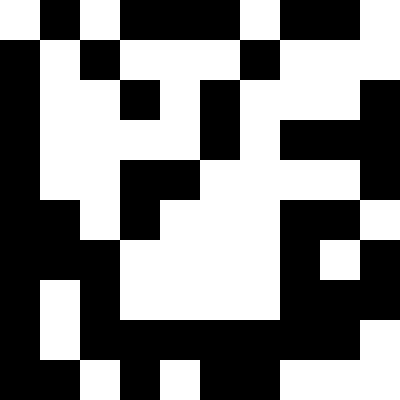[["white", "black", "white", "black", "black", "black", "white", "black", "black", "white"], ["black", "white", "black", "white", "white", "white", "black", "white", "white", "white"], ["black", "white", "white", "black", "white", "black", "white", "white", "white", "black"], ["black", "white", "white", "white", "white", "black", "white", "black", "black", "black"], ["black", "white", "white", "black", "black", "white", "white", "white", "white", "black"], ["black", "black", "white", "black", "white", "white", "white", "black", "black", "white"], ["black", "black", "black", "white", "white", "white", "white", "black", "white", "black"], ["black", "white", "black", "white", "white", "white", "white", "black", "black", "black"], ["black", "white", "black", "black", "black", "black", "black", "black", "black", "white"], ["black", "black", "white", "black", "white", "black", "black", "white", "white", "white"]]